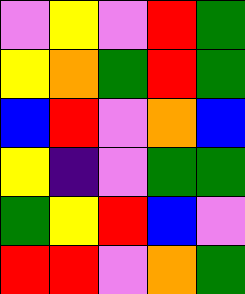[["violet", "yellow", "violet", "red", "green"], ["yellow", "orange", "green", "red", "green"], ["blue", "red", "violet", "orange", "blue"], ["yellow", "indigo", "violet", "green", "green"], ["green", "yellow", "red", "blue", "violet"], ["red", "red", "violet", "orange", "green"]]